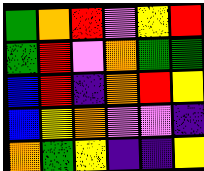[["green", "orange", "red", "violet", "yellow", "red"], ["green", "red", "violet", "orange", "green", "green"], ["blue", "red", "indigo", "orange", "red", "yellow"], ["blue", "yellow", "orange", "violet", "violet", "indigo"], ["orange", "green", "yellow", "indigo", "indigo", "yellow"]]